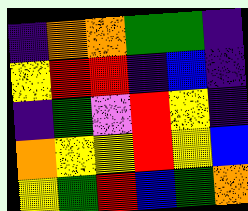[["indigo", "orange", "orange", "green", "green", "indigo"], ["yellow", "red", "red", "indigo", "blue", "indigo"], ["indigo", "green", "violet", "red", "yellow", "indigo"], ["orange", "yellow", "yellow", "red", "yellow", "blue"], ["yellow", "green", "red", "blue", "green", "orange"]]